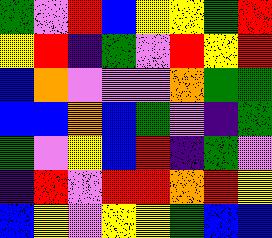[["green", "violet", "red", "blue", "yellow", "yellow", "green", "red"], ["yellow", "red", "indigo", "green", "violet", "red", "yellow", "red"], ["blue", "orange", "violet", "violet", "violet", "orange", "green", "green"], ["blue", "blue", "orange", "blue", "green", "violet", "indigo", "green"], ["green", "violet", "yellow", "blue", "red", "indigo", "green", "violet"], ["indigo", "red", "violet", "red", "red", "orange", "red", "yellow"], ["blue", "yellow", "violet", "yellow", "yellow", "green", "blue", "blue"]]